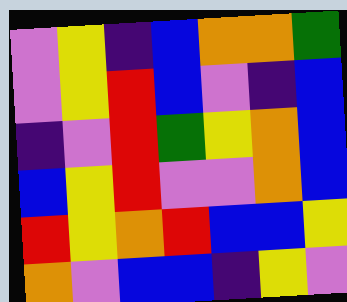[["violet", "yellow", "indigo", "blue", "orange", "orange", "green"], ["violet", "yellow", "red", "blue", "violet", "indigo", "blue"], ["indigo", "violet", "red", "green", "yellow", "orange", "blue"], ["blue", "yellow", "red", "violet", "violet", "orange", "blue"], ["red", "yellow", "orange", "red", "blue", "blue", "yellow"], ["orange", "violet", "blue", "blue", "indigo", "yellow", "violet"]]